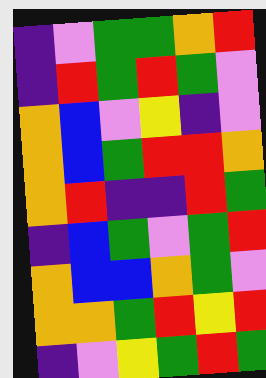[["indigo", "violet", "green", "green", "orange", "red"], ["indigo", "red", "green", "red", "green", "violet"], ["orange", "blue", "violet", "yellow", "indigo", "violet"], ["orange", "blue", "green", "red", "red", "orange"], ["orange", "red", "indigo", "indigo", "red", "green"], ["indigo", "blue", "green", "violet", "green", "red"], ["orange", "blue", "blue", "orange", "green", "violet"], ["orange", "orange", "green", "red", "yellow", "red"], ["indigo", "violet", "yellow", "green", "red", "green"]]